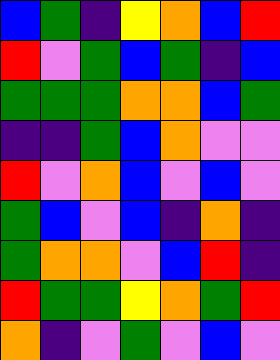[["blue", "green", "indigo", "yellow", "orange", "blue", "red"], ["red", "violet", "green", "blue", "green", "indigo", "blue"], ["green", "green", "green", "orange", "orange", "blue", "green"], ["indigo", "indigo", "green", "blue", "orange", "violet", "violet"], ["red", "violet", "orange", "blue", "violet", "blue", "violet"], ["green", "blue", "violet", "blue", "indigo", "orange", "indigo"], ["green", "orange", "orange", "violet", "blue", "red", "indigo"], ["red", "green", "green", "yellow", "orange", "green", "red"], ["orange", "indigo", "violet", "green", "violet", "blue", "violet"]]